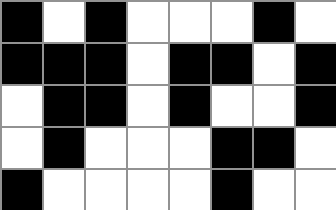[["black", "white", "black", "white", "white", "white", "black", "white"], ["black", "black", "black", "white", "black", "black", "white", "black"], ["white", "black", "black", "white", "black", "white", "white", "black"], ["white", "black", "white", "white", "white", "black", "black", "white"], ["black", "white", "white", "white", "white", "black", "white", "white"]]